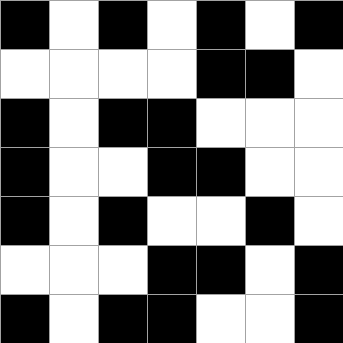[["black", "white", "black", "white", "black", "white", "black"], ["white", "white", "white", "white", "black", "black", "white"], ["black", "white", "black", "black", "white", "white", "white"], ["black", "white", "white", "black", "black", "white", "white"], ["black", "white", "black", "white", "white", "black", "white"], ["white", "white", "white", "black", "black", "white", "black"], ["black", "white", "black", "black", "white", "white", "black"]]